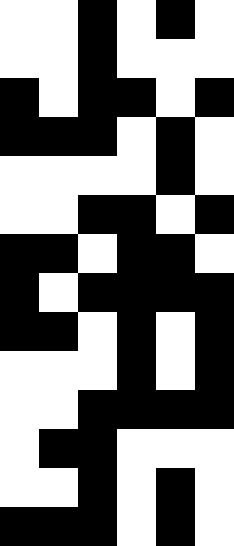[["white", "white", "black", "white", "black", "white"], ["white", "white", "black", "white", "white", "white"], ["black", "white", "black", "black", "white", "black"], ["black", "black", "black", "white", "black", "white"], ["white", "white", "white", "white", "black", "white"], ["white", "white", "black", "black", "white", "black"], ["black", "black", "white", "black", "black", "white"], ["black", "white", "black", "black", "black", "black"], ["black", "black", "white", "black", "white", "black"], ["white", "white", "white", "black", "white", "black"], ["white", "white", "black", "black", "black", "black"], ["white", "black", "black", "white", "white", "white"], ["white", "white", "black", "white", "black", "white"], ["black", "black", "black", "white", "black", "white"]]